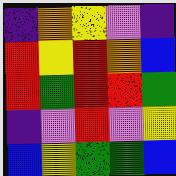[["indigo", "orange", "yellow", "violet", "indigo"], ["red", "yellow", "red", "orange", "blue"], ["red", "green", "red", "red", "green"], ["indigo", "violet", "red", "violet", "yellow"], ["blue", "yellow", "green", "green", "blue"]]